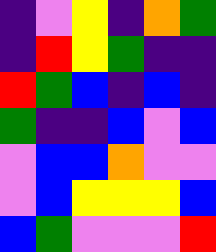[["indigo", "violet", "yellow", "indigo", "orange", "green"], ["indigo", "red", "yellow", "green", "indigo", "indigo"], ["red", "green", "blue", "indigo", "blue", "indigo"], ["green", "indigo", "indigo", "blue", "violet", "blue"], ["violet", "blue", "blue", "orange", "violet", "violet"], ["violet", "blue", "yellow", "yellow", "yellow", "blue"], ["blue", "green", "violet", "violet", "violet", "red"]]